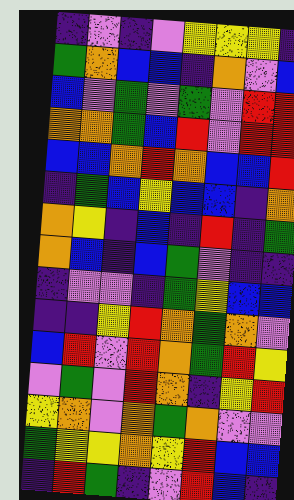[["indigo", "violet", "indigo", "violet", "yellow", "yellow", "yellow", "indigo"], ["green", "orange", "blue", "blue", "indigo", "orange", "violet", "blue"], ["blue", "violet", "green", "violet", "green", "violet", "red", "red"], ["orange", "orange", "green", "blue", "red", "violet", "red", "red"], ["blue", "blue", "orange", "red", "orange", "blue", "blue", "red"], ["indigo", "green", "blue", "yellow", "blue", "blue", "indigo", "orange"], ["orange", "yellow", "indigo", "blue", "indigo", "red", "indigo", "green"], ["orange", "blue", "indigo", "blue", "green", "violet", "indigo", "indigo"], ["indigo", "violet", "violet", "indigo", "green", "yellow", "blue", "blue"], ["indigo", "indigo", "yellow", "red", "orange", "green", "orange", "violet"], ["blue", "red", "violet", "red", "orange", "green", "red", "yellow"], ["violet", "green", "violet", "red", "orange", "indigo", "yellow", "red"], ["yellow", "orange", "violet", "orange", "green", "orange", "violet", "violet"], ["green", "yellow", "yellow", "orange", "yellow", "red", "blue", "blue"], ["indigo", "red", "green", "indigo", "violet", "red", "blue", "indigo"]]